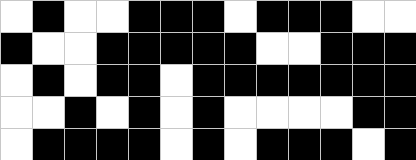[["white", "black", "white", "white", "black", "black", "black", "white", "black", "black", "black", "white", "white"], ["black", "white", "white", "black", "black", "black", "black", "black", "white", "white", "black", "black", "black"], ["white", "black", "white", "black", "black", "white", "black", "black", "black", "black", "black", "black", "black"], ["white", "white", "black", "white", "black", "white", "black", "white", "white", "white", "white", "black", "black"], ["white", "black", "black", "black", "black", "white", "black", "white", "black", "black", "black", "white", "black"]]